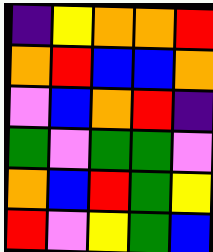[["indigo", "yellow", "orange", "orange", "red"], ["orange", "red", "blue", "blue", "orange"], ["violet", "blue", "orange", "red", "indigo"], ["green", "violet", "green", "green", "violet"], ["orange", "blue", "red", "green", "yellow"], ["red", "violet", "yellow", "green", "blue"]]